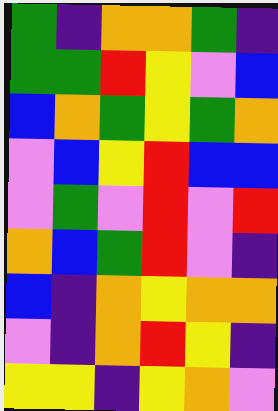[["green", "indigo", "orange", "orange", "green", "indigo"], ["green", "green", "red", "yellow", "violet", "blue"], ["blue", "orange", "green", "yellow", "green", "orange"], ["violet", "blue", "yellow", "red", "blue", "blue"], ["violet", "green", "violet", "red", "violet", "red"], ["orange", "blue", "green", "red", "violet", "indigo"], ["blue", "indigo", "orange", "yellow", "orange", "orange"], ["violet", "indigo", "orange", "red", "yellow", "indigo"], ["yellow", "yellow", "indigo", "yellow", "orange", "violet"]]